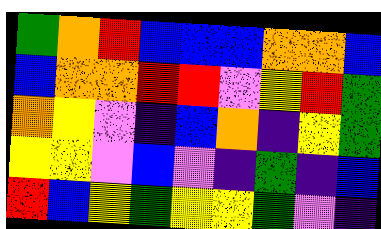[["green", "orange", "red", "blue", "blue", "blue", "orange", "orange", "blue"], ["blue", "orange", "orange", "red", "red", "violet", "yellow", "red", "green"], ["orange", "yellow", "violet", "indigo", "blue", "orange", "indigo", "yellow", "green"], ["yellow", "yellow", "violet", "blue", "violet", "indigo", "green", "indigo", "blue"], ["red", "blue", "yellow", "green", "yellow", "yellow", "green", "violet", "indigo"]]